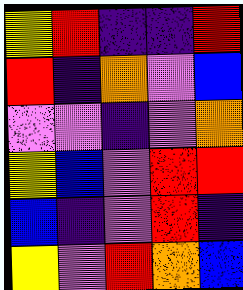[["yellow", "red", "indigo", "indigo", "red"], ["red", "indigo", "orange", "violet", "blue"], ["violet", "violet", "indigo", "violet", "orange"], ["yellow", "blue", "violet", "red", "red"], ["blue", "indigo", "violet", "red", "indigo"], ["yellow", "violet", "red", "orange", "blue"]]